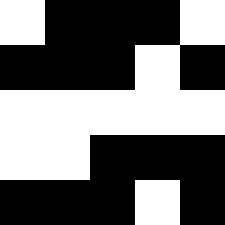[["white", "black", "black", "black", "white"], ["black", "black", "black", "white", "black"], ["white", "white", "white", "white", "white"], ["white", "white", "black", "black", "black"], ["black", "black", "black", "white", "black"]]